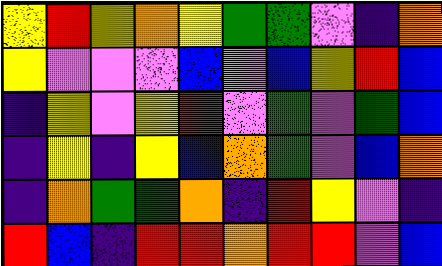[["yellow", "red", "yellow", "orange", "yellow", "green", "green", "violet", "indigo", "orange"], ["yellow", "violet", "violet", "violet", "blue", "violet", "blue", "yellow", "red", "blue"], ["indigo", "yellow", "violet", "yellow", "red", "violet", "green", "violet", "green", "blue"], ["indigo", "yellow", "indigo", "yellow", "blue", "orange", "green", "violet", "blue", "orange"], ["indigo", "orange", "green", "green", "orange", "indigo", "red", "yellow", "violet", "indigo"], ["red", "blue", "indigo", "red", "red", "orange", "red", "red", "violet", "blue"]]